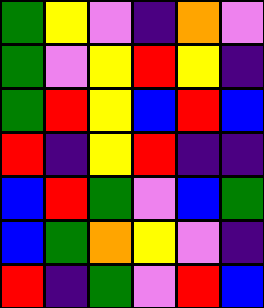[["green", "yellow", "violet", "indigo", "orange", "violet"], ["green", "violet", "yellow", "red", "yellow", "indigo"], ["green", "red", "yellow", "blue", "red", "blue"], ["red", "indigo", "yellow", "red", "indigo", "indigo"], ["blue", "red", "green", "violet", "blue", "green"], ["blue", "green", "orange", "yellow", "violet", "indigo"], ["red", "indigo", "green", "violet", "red", "blue"]]